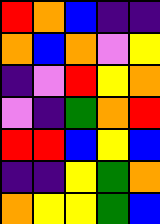[["red", "orange", "blue", "indigo", "indigo"], ["orange", "blue", "orange", "violet", "yellow"], ["indigo", "violet", "red", "yellow", "orange"], ["violet", "indigo", "green", "orange", "red"], ["red", "red", "blue", "yellow", "blue"], ["indigo", "indigo", "yellow", "green", "orange"], ["orange", "yellow", "yellow", "green", "blue"]]